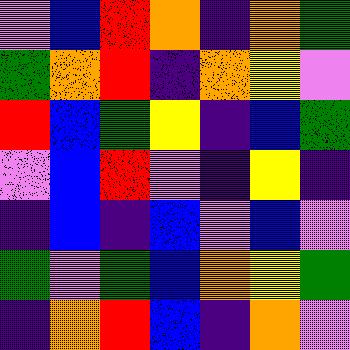[["violet", "blue", "red", "orange", "indigo", "orange", "green"], ["green", "orange", "red", "indigo", "orange", "yellow", "violet"], ["red", "blue", "green", "yellow", "indigo", "blue", "green"], ["violet", "blue", "red", "violet", "indigo", "yellow", "indigo"], ["indigo", "blue", "indigo", "blue", "violet", "blue", "violet"], ["green", "violet", "green", "blue", "orange", "yellow", "green"], ["indigo", "orange", "red", "blue", "indigo", "orange", "violet"]]